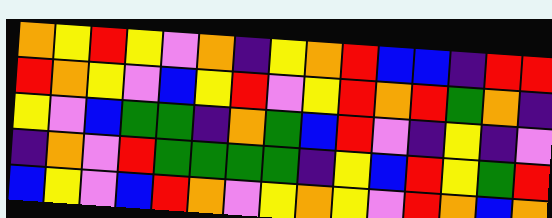[["orange", "yellow", "red", "yellow", "violet", "orange", "indigo", "yellow", "orange", "red", "blue", "blue", "indigo", "red", "red"], ["red", "orange", "yellow", "violet", "blue", "yellow", "red", "violet", "yellow", "red", "orange", "red", "green", "orange", "indigo"], ["yellow", "violet", "blue", "green", "green", "indigo", "orange", "green", "blue", "red", "violet", "indigo", "yellow", "indigo", "violet"], ["indigo", "orange", "violet", "red", "green", "green", "green", "green", "indigo", "yellow", "blue", "red", "yellow", "green", "red"], ["blue", "yellow", "violet", "blue", "red", "orange", "violet", "yellow", "orange", "yellow", "violet", "red", "orange", "blue", "orange"]]